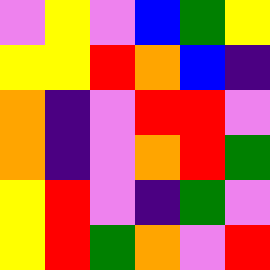[["violet", "yellow", "violet", "blue", "green", "yellow"], ["yellow", "yellow", "red", "orange", "blue", "indigo"], ["orange", "indigo", "violet", "red", "red", "violet"], ["orange", "indigo", "violet", "orange", "red", "green"], ["yellow", "red", "violet", "indigo", "green", "violet"], ["yellow", "red", "green", "orange", "violet", "red"]]